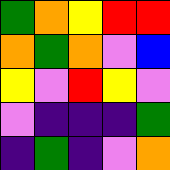[["green", "orange", "yellow", "red", "red"], ["orange", "green", "orange", "violet", "blue"], ["yellow", "violet", "red", "yellow", "violet"], ["violet", "indigo", "indigo", "indigo", "green"], ["indigo", "green", "indigo", "violet", "orange"]]